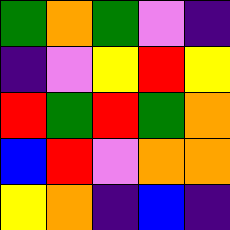[["green", "orange", "green", "violet", "indigo"], ["indigo", "violet", "yellow", "red", "yellow"], ["red", "green", "red", "green", "orange"], ["blue", "red", "violet", "orange", "orange"], ["yellow", "orange", "indigo", "blue", "indigo"]]